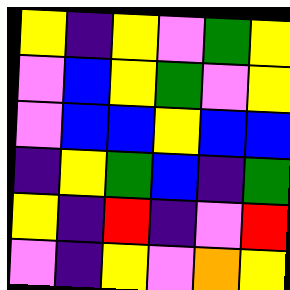[["yellow", "indigo", "yellow", "violet", "green", "yellow"], ["violet", "blue", "yellow", "green", "violet", "yellow"], ["violet", "blue", "blue", "yellow", "blue", "blue"], ["indigo", "yellow", "green", "blue", "indigo", "green"], ["yellow", "indigo", "red", "indigo", "violet", "red"], ["violet", "indigo", "yellow", "violet", "orange", "yellow"]]